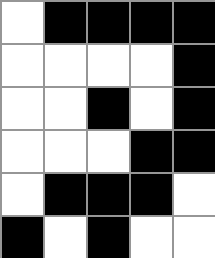[["white", "black", "black", "black", "black"], ["white", "white", "white", "white", "black"], ["white", "white", "black", "white", "black"], ["white", "white", "white", "black", "black"], ["white", "black", "black", "black", "white"], ["black", "white", "black", "white", "white"]]